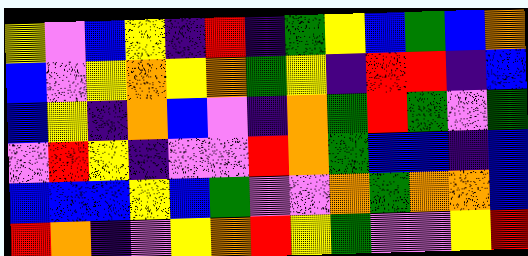[["yellow", "violet", "blue", "yellow", "indigo", "red", "indigo", "green", "yellow", "blue", "green", "blue", "orange"], ["blue", "violet", "yellow", "orange", "yellow", "orange", "green", "yellow", "indigo", "red", "red", "indigo", "blue"], ["blue", "yellow", "indigo", "orange", "blue", "violet", "indigo", "orange", "green", "red", "green", "violet", "green"], ["violet", "red", "yellow", "indigo", "violet", "violet", "red", "orange", "green", "blue", "blue", "indigo", "blue"], ["blue", "blue", "blue", "yellow", "blue", "green", "violet", "violet", "orange", "green", "orange", "orange", "blue"], ["red", "orange", "indigo", "violet", "yellow", "orange", "red", "yellow", "green", "violet", "violet", "yellow", "red"]]